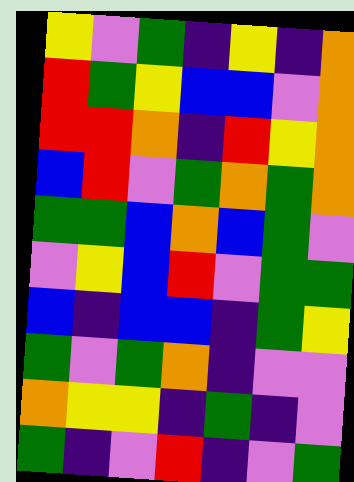[["yellow", "violet", "green", "indigo", "yellow", "indigo", "orange"], ["red", "green", "yellow", "blue", "blue", "violet", "orange"], ["red", "red", "orange", "indigo", "red", "yellow", "orange"], ["blue", "red", "violet", "green", "orange", "green", "orange"], ["green", "green", "blue", "orange", "blue", "green", "violet"], ["violet", "yellow", "blue", "red", "violet", "green", "green"], ["blue", "indigo", "blue", "blue", "indigo", "green", "yellow"], ["green", "violet", "green", "orange", "indigo", "violet", "violet"], ["orange", "yellow", "yellow", "indigo", "green", "indigo", "violet"], ["green", "indigo", "violet", "red", "indigo", "violet", "green"]]